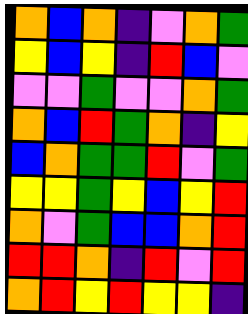[["orange", "blue", "orange", "indigo", "violet", "orange", "green"], ["yellow", "blue", "yellow", "indigo", "red", "blue", "violet"], ["violet", "violet", "green", "violet", "violet", "orange", "green"], ["orange", "blue", "red", "green", "orange", "indigo", "yellow"], ["blue", "orange", "green", "green", "red", "violet", "green"], ["yellow", "yellow", "green", "yellow", "blue", "yellow", "red"], ["orange", "violet", "green", "blue", "blue", "orange", "red"], ["red", "red", "orange", "indigo", "red", "violet", "red"], ["orange", "red", "yellow", "red", "yellow", "yellow", "indigo"]]